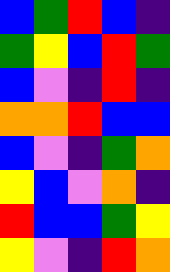[["blue", "green", "red", "blue", "indigo"], ["green", "yellow", "blue", "red", "green"], ["blue", "violet", "indigo", "red", "indigo"], ["orange", "orange", "red", "blue", "blue"], ["blue", "violet", "indigo", "green", "orange"], ["yellow", "blue", "violet", "orange", "indigo"], ["red", "blue", "blue", "green", "yellow"], ["yellow", "violet", "indigo", "red", "orange"]]